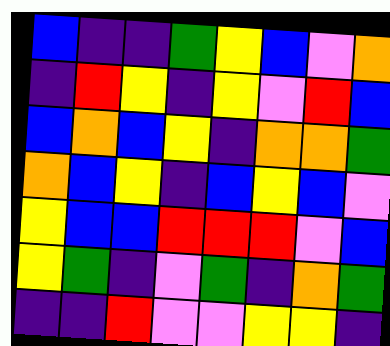[["blue", "indigo", "indigo", "green", "yellow", "blue", "violet", "orange"], ["indigo", "red", "yellow", "indigo", "yellow", "violet", "red", "blue"], ["blue", "orange", "blue", "yellow", "indigo", "orange", "orange", "green"], ["orange", "blue", "yellow", "indigo", "blue", "yellow", "blue", "violet"], ["yellow", "blue", "blue", "red", "red", "red", "violet", "blue"], ["yellow", "green", "indigo", "violet", "green", "indigo", "orange", "green"], ["indigo", "indigo", "red", "violet", "violet", "yellow", "yellow", "indigo"]]